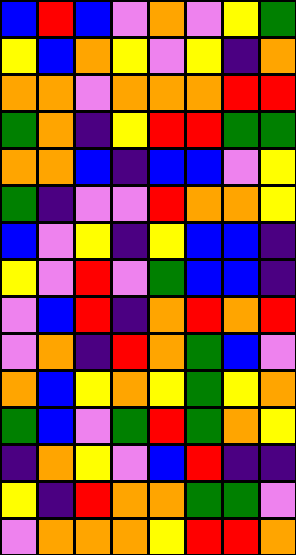[["blue", "red", "blue", "violet", "orange", "violet", "yellow", "green"], ["yellow", "blue", "orange", "yellow", "violet", "yellow", "indigo", "orange"], ["orange", "orange", "violet", "orange", "orange", "orange", "red", "red"], ["green", "orange", "indigo", "yellow", "red", "red", "green", "green"], ["orange", "orange", "blue", "indigo", "blue", "blue", "violet", "yellow"], ["green", "indigo", "violet", "violet", "red", "orange", "orange", "yellow"], ["blue", "violet", "yellow", "indigo", "yellow", "blue", "blue", "indigo"], ["yellow", "violet", "red", "violet", "green", "blue", "blue", "indigo"], ["violet", "blue", "red", "indigo", "orange", "red", "orange", "red"], ["violet", "orange", "indigo", "red", "orange", "green", "blue", "violet"], ["orange", "blue", "yellow", "orange", "yellow", "green", "yellow", "orange"], ["green", "blue", "violet", "green", "red", "green", "orange", "yellow"], ["indigo", "orange", "yellow", "violet", "blue", "red", "indigo", "indigo"], ["yellow", "indigo", "red", "orange", "orange", "green", "green", "violet"], ["violet", "orange", "orange", "orange", "yellow", "red", "red", "orange"]]